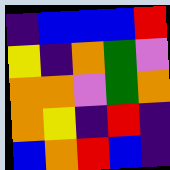[["indigo", "blue", "blue", "blue", "red"], ["yellow", "indigo", "orange", "green", "violet"], ["orange", "orange", "violet", "green", "orange"], ["orange", "yellow", "indigo", "red", "indigo"], ["blue", "orange", "red", "blue", "indigo"]]